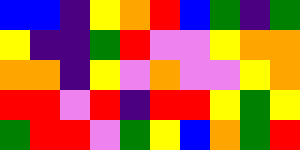[["blue", "blue", "indigo", "yellow", "orange", "red", "blue", "green", "indigo", "green"], ["yellow", "indigo", "indigo", "green", "red", "violet", "violet", "yellow", "orange", "orange"], ["orange", "orange", "indigo", "yellow", "violet", "orange", "violet", "violet", "yellow", "orange"], ["red", "red", "violet", "red", "indigo", "red", "red", "yellow", "green", "yellow"], ["green", "red", "red", "violet", "green", "yellow", "blue", "orange", "green", "red"]]